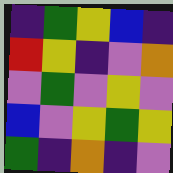[["indigo", "green", "yellow", "blue", "indigo"], ["red", "yellow", "indigo", "violet", "orange"], ["violet", "green", "violet", "yellow", "violet"], ["blue", "violet", "yellow", "green", "yellow"], ["green", "indigo", "orange", "indigo", "violet"]]